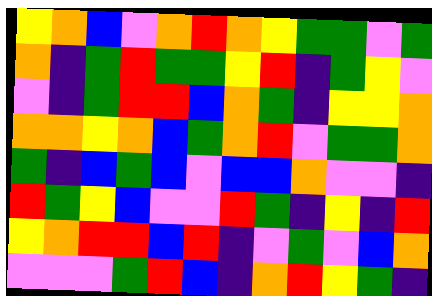[["yellow", "orange", "blue", "violet", "orange", "red", "orange", "yellow", "green", "green", "violet", "green"], ["orange", "indigo", "green", "red", "green", "green", "yellow", "red", "indigo", "green", "yellow", "violet"], ["violet", "indigo", "green", "red", "red", "blue", "orange", "green", "indigo", "yellow", "yellow", "orange"], ["orange", "orange", "yellow", "orange", "blue", "green", "orange", "red", "violet", "green", "green", "orange"], ["green", "indigo", "blue", "green", "blue", "violet", "blue", "blue", "orange", "violet", "violet", "indigo"], ["red", "green", "yellow", "blue", "violet", "violet", "red", "green", "indigo", "yellow", "indigo", "red"], ["yellow", "orange", "red", "red", "blue", "red", "indigo", "violet", "green", "violet", "blue", "orange"], ["violet", "violet", "violet", "green", "red", "blue", "indigo", "orange", "red", "yellow", "green", "indigo"]]